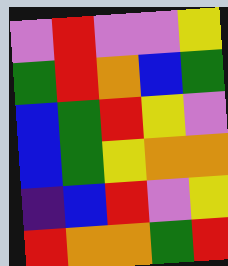[["violet", "red", "violet", "violet", "yellow"], ["green", "red", "orange", "blue", "green"], ["blue", "green", "red", "yellow", "violet"], ["blue", "green", "yellow", "orange", "orange"], ["indigo", "blue", "red", "violet", "yellow"], ["red", "orange", "orange", "green", "red"]]